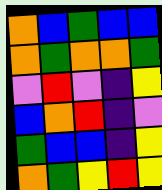[["orange", "blue", "green", "blue", "blue"], ["orange", "green", "orange", "orange", "green"], ["violet", "red", "violet", "indigo", "yellow"], ["blue", "orange", "red", "indigo", "violet"], ["green", "blue", "blue", "indigo", "yellow"], ["orange", "green", "yellow", "red", "yellow"]]